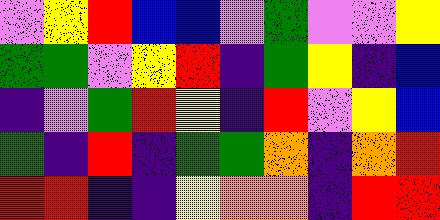[["violet", "yellow", "red", "blue", "blue", "violet", "green", "violet", "violet", "yellow"], ["green", "green", "violet", "yellow", "red", "indigo", "green", "yellow", "indigo", "blue"], ["indigo", "violet", "green", "red", "yellow", "indigo", "red", "violet", "yellow", "blue"], ["green", "indigo", "red", "indigo", "green", "green", "orange", "indigo", "orange", "red"], ["red", "red", "indigo", "indigo", "yellow", "orange", "orange", "indigo", "red", "red"]]